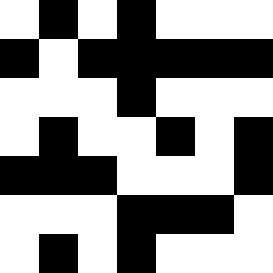[["white", "black", "white", "black", "white", "white", "white"], ["black", "white", "black", "black", "black", "black", "black"], ["white", "white", "white", "black", "white", "white", "white"], ["white", "black", "white", "white", "black", "white", "black"], ["black", "black", "black", "white", "white", "white", "black"], ["white", "white", "white", "black", "black", "black", "white"], ["white", "black", "white", "black", "white", "white", "white"]]